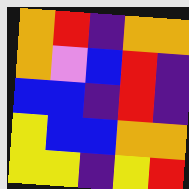[["orange", "red", "indigo", "orange", "orange"], ["orange", "violet", "blue", "red", "indigo"], ["blue", "blue", "indigo", "red", "indigo"], ["yellow", "blue", "blue", "orange", "orange"], ["yellow", "yellow", "indigo", "yellow", "red"]]